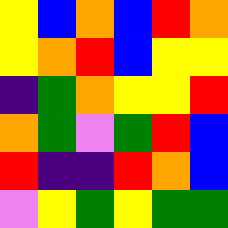[["yellow", "blue", "orange", "blue", "red", "orange"], ["yellow", "orange", "red", "blue", "yellow", "yellow"], ["indigo", "green", "orange", "yellow", "yellow", "red"], ["orange", "green", "violet", "green", "red", "blue"], ["red", "indigo", "indigo", "red", "orange", "blue"], ["violet", "yellow", "green", "yellow", "green", "green"]]